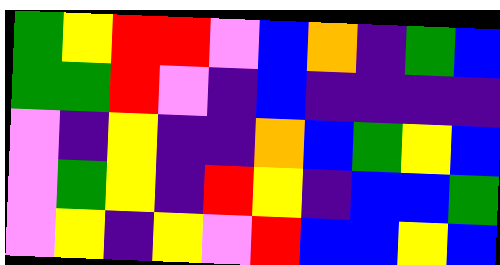[["green", "yellow", "red", "red", "violet", "blue", "orange", "indigo", "green", "blue"], ["green", "green", "red", "violet", "indigo", "blue", "indigo", "indigo", "indigo", "indigo"], ["violet", "indigo", "yellow", "indigo", "indigo", "orange", "blue", "green", "yellow", "blue"], ["violet", "green", "yellow", "indigo", "red", "yellow", "indigo", "blue", "blue", "green"], ["violet", "yellow", "indigo", "yellow", "violet", "red", "blue", "blue", "yellow", "blue"]]